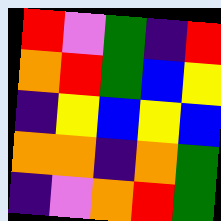[["red", "violet", "green", "indigo", "red"], ["orange", "red", "green", "blue", "yellow"], ["indigo", "yellow", "blue", "yellow", "blue"], ["orange", "orange", "indigo", "orange", "green"], ["indigo", "violet", "orange", "red", "green"]]